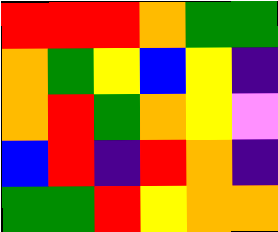[["red", "red", "red", "orange", "green", "green"], ["orange", "green", "yellow", "blue", "yellow", "indigo"], ["orange", "red", "green", "orange", "yellow", "violet"], ["blue", "red", "indigo", "red", "orange", "indigo"], ["green", "green", "red", "yellow", "orange", "orange"]]